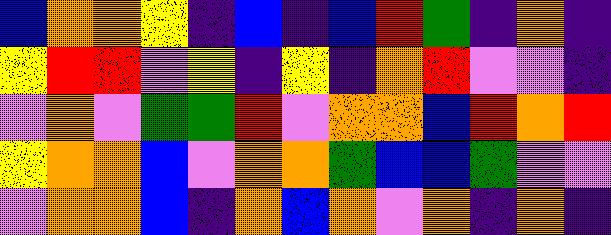[["blue", "orange", "orange", "yellow", "indigo", "blue", "indigo", "blue", "red", "green", "indigo", "orange", "indigo"], ["yellow", "red", "red", "violet", "yellow", "indigo", "yellow", "indigo", "orange", "red", "violet", "violet", "indigo"], ["violet", "orange", "violet", "green", "green", "red", "violet", "orange", "orange", "blue", "red", "orange", "red"], ["yellow", "orange", "orange", "blue", "violet", "orange", "orange", "green", "blue", "blue", "green", "violet", "violet"], ["violet", "orange", "orange", "blue", "indigo", "orange", "blue", "orange", "violet", "orange", "indigo", "orange", "indigo"]]